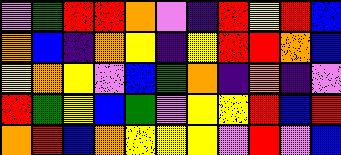[["violet", "green", "red", "red", "orange", "violet", "indigo", "red", "yellow", "red", "blue"], ["orange", "blue", "indigo", "orange", "yellow", "indigo", "yellow", "red", "red", "orange", "blue"], ["yellow", "orange", "yellow", "violet", "blue", "green", "orange", "indigo", "orange", "indigo", "violet"], ["red", "green", "yellow", "blue", "green", "violet", "yellow", "yellow", "red", "blue", "red"], ["orange", "red", "blue", "orange", "yellow", "yellow", "yellow", "violet", "red", "violet", "blue"]]